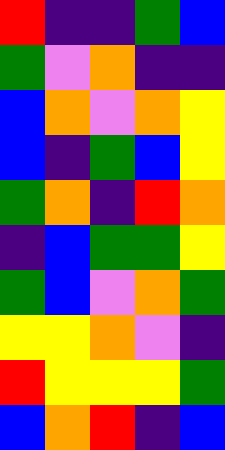[["red", "indigo", "indigo", "green", "blue"], ["green", "violet", "orange", "indigo", "indigo"], ["blue", "orange", "violet", "orange", "yellow"], ["blue", "indigo", "green", "blue", "yellow"], ["green", "orange", "indigo", "red", "orange"], ["indigo", "blue", "green", "green", "yellow"], ["green", "blue", "violet", "orange", "green"], ["yellow", "yellow", "orange", "violet", "indigo"], ["red", "yellow", "yellow", "yellow", "green"], ["blue", "orange", "red", "indigo", "blue"]]